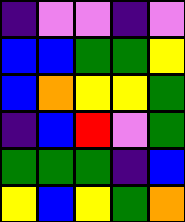[["indigo", "violet", "violet", "indigo", "violet"], ["blue", "blue", "green", "green", "yellow"], ["blue", "orange", "yellow", "yellow", "green"], ["indigo", "blue", "red", "violet", "green"], ["green", "green", "green", "indigo", "blue"], ["yellow", "blue", "yellow", "green", "orange"]]